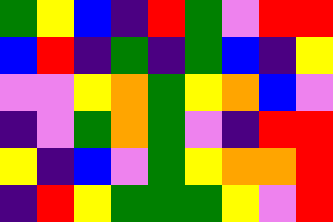[["green", "yellow", "blue", "indigo", "red", "green", "violet", "red", "red"], ["blue", "red", "indigo", "green", "indigo", "green", "blue", "indigo", "yellow"], ["violet", "violet", "yellow", "orange", "green", "yellow", "orange", "blue", "violet"], ["indigo", "violet", "green", "orange", "green", "violet", "indigo", "red", "red"], ["yellow", "indigo", "blue", "violet", "green", "yellow", "orange", "orange", "red"], ["indigo", "red", "yellow", "green", "green", "green", "yellow", "violet", "red"]]